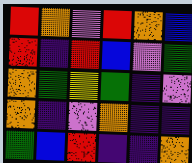[["red", "orange", "violet", "red", "orange", "blue"], ["red", "indigo", "red", "blue", "violet", "green"], ["orange", "green", "yellow", "green", "indigo", "violet"], ["orange", "indigo", "violet", "orange", "indigo", "indigo"], ["green", "blue", "red", "indigo", "indigo", "orange"]]